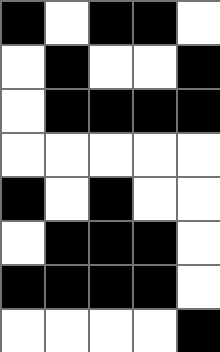[["black", "white", "black", "black", "white"], ["white", "black", "white", "white", "black"], ["white", "black", "black", "black", "black"], ["white", "white", "white", "white", "white"], ["black", "white", "black", "white", "white"], ["white", "black", "black", "black", "white"], ["black", "black", "black", "black", "white"], ["white", "white", "white", "white", "black"]]